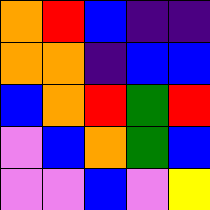[["orange", "red", "blue", "indigo", "indigo"], ["orange", "orange", "indigo", "blue", "blue"], ["blue", "orange", "red", "green", "red"], ["violet", "blue", "orange", "green", "blue"], ["violet", "violet", "blue", "violet", "yellow"]]